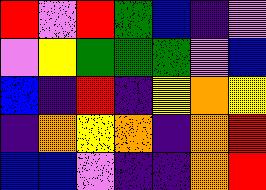[["red", "violet", "red", "green", "blue", "indigo", "violet"], ["violet", "yellow", "green", "green", "green", "violet", "blue"], ["blue", "indigo", "red", "indigo", "yellow", "orange", "yellow"], ["indigo", "orange", "yellow", "orange", "indigo", "orange", "red"], ["blue", "blue", "violet", "indigo", "indigo", "orange", "red"]]